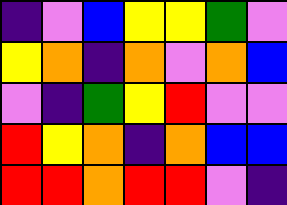[["indigo", "violet", "blue", "yellow", "yellow", "green", "violet"], ["yellow", "orange", "indigo", "orange", "violet", "orange", "blue"], ["violet", "indigo", "green", "yellow", "red", "violet", "violet"], ["red", "yellow", "orange", "indigo", "orange", "blue", "blue"], ["red", "red", "orange", "red", "red", "violet", "indigo"]]